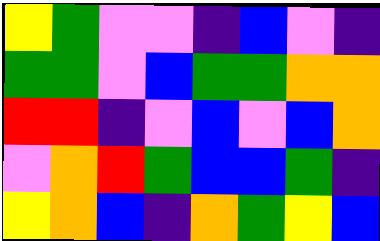[["yellow", "green", "violet", "violet", "indigo", "blue", "violet", "indigo"], ["green", "green", "violet", "blue", "green", "green", "orange", "orange"], ["red", "red", "indigo", "violet", "blue", "violet", "blue", "orange"], ["violet", "orange", "red", "green", "blue", "blue", "green", "indigo"], ["yellow", "orange", "blue", "indigo", "orange", "green", "yellow", "blue"]]